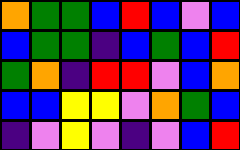[["orange", "green", "green", "blue", "red", "blue", "violet", "blue"], ["blue", "green", "green", "indigo", "blue", "green", "blue", "red"], ["green", "orange", "indigo", "red", "red", "violet", "blue", "orange"], ["blue", "blue", "yellow", "yellow", "violet", "orange", "green", "blue"], ["indigo", "violet", "yellow", "violet", "indigo", "violet", "blue", "red"]]